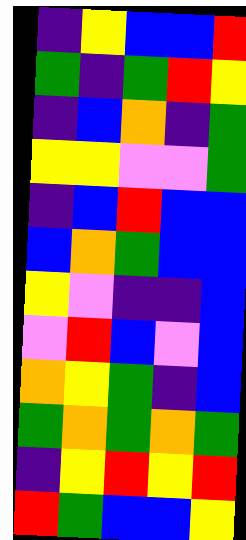[["indigo", "yellow", "blue", "blue", "red"], ["green", "indigo", "green", "red", "yellow"], ["indigo", "blue", "orange", "indigo", "green"], ["yellow", "yellow", "violet", "violet", "green"], ["indigo", "blue", "red", "blue", "blue"], ["blue", "orange", "green", "blue", "blue"], ["yellow", "violet", "indigo", "indigo", "blue"], ["violet", "red", "blue", "violet", "blue"], ["orange", "yellow", "green", "indigo", "blue"], ["green", "orange", "green", "orange", "green"], ["indigo", "yellow", "red", "yellow", "red"], ["red", "green", "blue", "blue", "yellow"]]